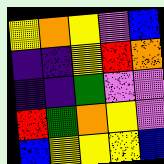[["yellow", "orange", "yellow", "violet", "blue"], ["indigo", "indigo", "yellow", "red", "orange"], ["indigo", "indigo", "green", "violet", "violet"], ["red", "green", "orange", "yellow", "violet"], ["blue", "yellow", "yellow", "yellow", "blue"]]